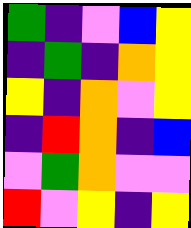[["green", "indigo", "violet", "blue", "yellow"], ["indigo", "green", "indigo", "orange", "yellow"], ["yellow", "indigo", "orange", "violet", "yellow"], ["indigo", "red", "orange", "indigo", "blue"], ["violet", "green", "orange", "violet", "violet"], ["red", "violet", "yellow", "indigo", "yellow"]]